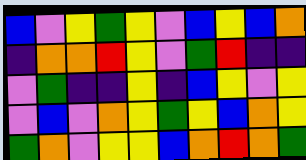[["blue", "violet", "yellow", "green", "yellow", "violet", "blue", "yellow", "blue", "orange"], ["indigo", "orange", "orange", "red", "yellow", "violet", "green", "red", "indigo", "indigo"], ["violet", "green", "indigo", "indigo", "yellow", "indigo", "blue", "yellow", "violet", "yellow"], ["violet", "blue", "violet", "orange", "yellow", "green", "yellow", "blue", "orange", "yellow"], ["green", "orange", "violet", "yellow", "yellow", "blue", "orange", "red", "orange", "green"]]